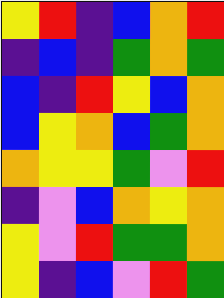[["yellow", "red", "indigo", "blue", "orange", "red"], ["indigo", "blue", "indigo", "green", "orange", "green"], ["blue", "indigo", "red", "yellow", "blue", "orange"], ["blue", "yellow", "orange", "blue", "green", "orange"], ["orange", "yellow", "yellow", "green", "violet", "red"], ["indigo", "violet", "blue", "orange", "yellow", "orange"], ["yellow", "violet", "red", "green", "green", "orange"], ["yellow", "indigo", "blue", "violet", "red", "green"]]